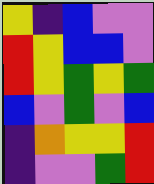[["yellow", "indigo", "blue", "violet", "violet"], ["red", "yellow", "blue", "blue", "violet"], ["red", "yellow", "green", "yellow", "green"], ["blue", "violet", "green", "violet", "blue"], ["indigo", "orange", "yellow", "yellow", "red"], ["indigo", "violet", "violet", "green", "red"]]